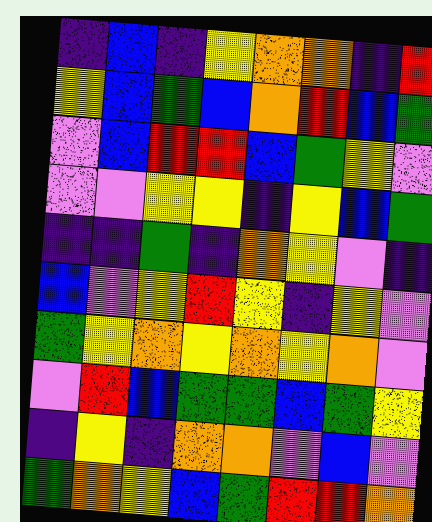[["indigo", "blue", "indigo", "yellow", "orange", "orange", "indigo", "red"], ["yellow", "blue", "green", "blue", "orange", "red", "blue", "green"], ["violet", "blue", "red", "red", "blue", "green", "yellow", "violet"], ["violet", "violet", "yellow", "yellow", "indigo", "yellow", "blue", "green"], ["indigo", "indigo", "green", "indigo", "orange", "yellow", "violet", "indigo"], ["blue", "violet", "yellow", "red", "yellow", "indigo", "yellow", "violet"], ["green", "yellow", "orange", "yellow", "orange", "yellow", "orange", "violet"], ["violet", "red", "blue", "green", "green", "blue", "green", "yellow"], ["indigo", "yellow", "indigo", "orange", "orange", "violet", "blue", "violet"], ["green", "orange", "yellow", "blue", "green", "red", "red", "orange"]]